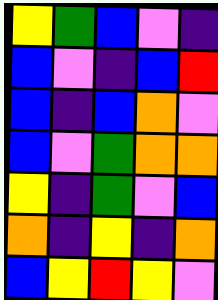[["yellow", "green", "blue", "violet", "indigo"], ["blue", "violet", "indigo", "blue", "red"], ["blue", "indigo", "blue", "orange", "violet"], ["blue", "violet", "green", "orange", "orange"], ["yellow", "indigo", "green", "violet", "blue"], ["orange", "indigo", "yellow", "indigo", "orange"], ["blue", "yellow", "red", "yellow", "violet"]]